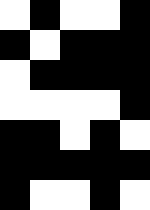[["white", "black", "white", "white", "black"], ["black", "white", "black", "black", "black"], ["white", "black", "black", "black", "black"], ["white", "white", "white", "white", "black"], ["black", "black", "white", "black", "white"], ["black", "black", "black", "black", "black"], ["black", "white", "white", "black", "white"]]